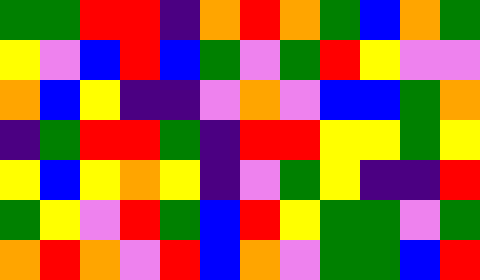[["green", "green", "red", "red", "indigo", "orange", "red", "orange", "green", "blue", "orange", "green"], ["yellow", "violet", "blue", "red", "blue", "green", "violet", "green", "red", "yellow", "violet", "violet"], ["orange", "blue", "yellow", "indigo", "indigo", "violet", "orange", "violet", "blue", "blue", "green", "orange"], ["indigo", "green", "red", "red", "green", "indigo", "red", "red", "yellow", "yellow", "green", "yellow"], ["yellow", "blue", "yellow", "orange", "yellow", "indigo", "violet", "green", "yellow", "indigo", "indigo", "red"], ["green", "yellow", "violet", "red", "green", "blue", "red", "yellow", "green", "green", "violet", "green"], ["orange", "red", "orange", "violet", "red", "blue", "orange", "violet", "green", "green", "blue", "red"]]